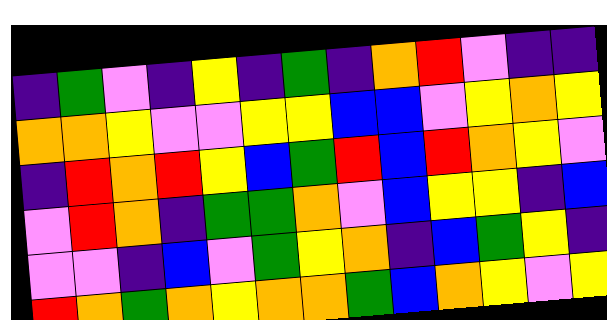[["indigo", "green", "violet", "indigo", "yellow", "indigo", "green", "indigo", "orange", "red", "violet", "indigo", "indigo"], ["orange", "orange", "yellow", "violet", "violet", "yellow", "yellow", "blue", "blue", "violet", "yellow", "orange", "yellow"], ["indigo", "red", "orange", "red", "yellow", "blue", "green", "red", "blue", "red", "orange", "yellow", "violet"], ["violet", "red", "orange", "indigo", "green", "green", "orange", "violet", "blue", "yellow", "yellow", "indigo", "blue"], ["violet", "violet", "indigo", "blue", "violet", "green", "yellow", "orange", "indigo", "blue", "green", "yellow", "indigo"], ["red", "orange", "green", "orange", "yellow", "orange", "orange", "green", "blue", "orange", "yellow", "violet", "yellow"]]